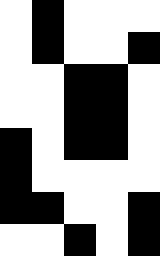[["white", "black", "white", "white", "white"], ["white", "black", "white", "white", "black"], ["white", "white", "black", "black", "white"], ["white", "white", "black", "black", "white"], ["black", "white", "black", "black", "white"], ["black", "white", "white", "white", "white"], ["black", "black", "white", "white", "black"], ["white", "white", "black", "white", "black"]]